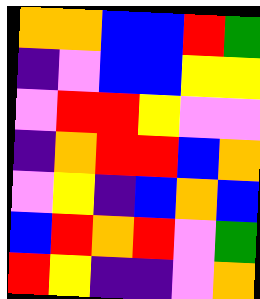[["orange", "orange", "blue", "blue", "red", "green"], ["indigo", "violet", "blue", "blue", "yellow", "yellow"], ["violet", "red", "red", "yellow", "violet", "violet"], ["indigo", "orange", "red", "red", "blue", "orange"], ["violet", "yellow", "indigo", "blue", "orange", "blue"], ["blue", "red", "orange", "red", "violet", "green"], ["red", "yellow", "indigo", "indigo", "violet", "orange"]]